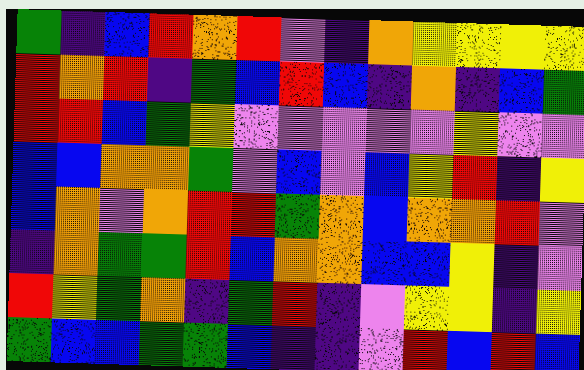[["green", "indigo", "blue", "red", "orange", "red", "violet", "indigo", "orange", "yellow", "yellow", "yellow", "yellow"], ["red", "orange", "red", "indigo", "green", "blue", "red", "blue", "indigo", "orange", "indigo", "blue", "green"], ["red", "red", "blue", "green", "yellow", "violet", "violet", "violet", "violet", "violet", "yellow", "violet", "violet"], ["blue", "blue", "orange", "orange", "green", "violet", "blue", "violet", "blue", "yellow", "red", "indigo", "yellow"], ["blue", "orange", "violet", "orange", "red", "red", "green", "orange", "blue", "orange", "orange", "red", "violet"], ["indigo", "orange", "green", "green", "red", "blue", "orange", "orange", "blue", "blue", "yellow", "indigo", "violet"], ["red", "yellow", "green", "orange", "indigo", "green", "red", "indigo", "violet", "yellow", "yellow", "indigo", "yellow"], ["green", "blue", "blue", "green", "green", "blue", "indigo", "indigo", "violet", "red", "blue", "red", "blue"]]